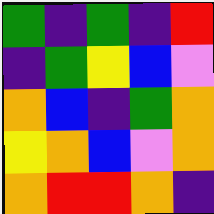[["green", "indigo", "green", "indigo", "red"], ["indigo", "green", "yellow", "blue", "violet"], ["orange", "blue", "indigo", "green", "orange"], ["yellow", "orange", "blue", "violet", "orange"], ["orange", "red", "red", "orange", "indigo"]]